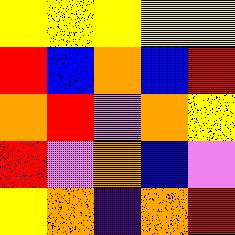[["yellow", "yellow", "yellow", "yellow", "yellow"], ["red", "blue", "orange", "blue", "red"], ["orange", "red", "violet", "orange", "yellow"], ["red", "violet", "orange", "blue", "violet"], ["yellow", "orange", "indigo", "orange", "red"]]